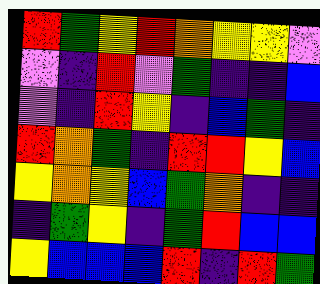[["red", "green", "yellow", "red", "orange", "yellow", "yellow", "violet"], ["violet", "indigo", "red", "violet", "green", "indigo", "indigo", "blue"], ["violet", "indigo", "red", "yellow", "indigo", "blue", "green", "indigo"], ["red", "orange", "green", "indigo", "red", "red", "yellow", "blue"], ["yellow", "orange", "yellow", "blue", "green", "orange", "indigo", "indigo"], ["indigo", "green", "yellow", "indigo", "green", "red", "blue", "blue"], ["yellow", "blue", "blue", "blue", "red", "indigo", "red", "green"]]